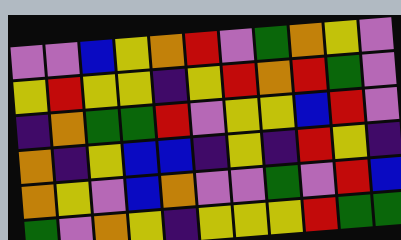[["violet", "violet", "blue", "yellow", "orange", "red", "violet", "green", "orange", "yellow", "violet"], ["yellow", "red", "yellow", "yellow", "indigo", "yellow", "red", "orange", "red", "green", "violet"], ["indigo", "orange", "green", "green", "red", "violet", "yellow", "yellow", "blue", "red", "violet"], ["orange", "indigo", "yellow", "blue", "blue", "indigo", "yellow", "indigo", "red", "yellow", "indigo"], ["orange", "yellow", "violet", "blue", "orange", "violet", "violet", "green", "violet", "red", "blue"], ["green", "violet", "orange", "yellow", "indigo", "yellow", "yellow", "yellow", "red", "green", "green"]]